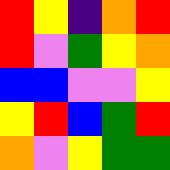[["red", "yellow", "indigo", "orange", "red"], ["red", "violet", "green", "yellow", "orange"], ["blue", "blue", "violet", "violet", "yellow"], ["yellow", "red", "blue", "green", "red"], ["orange", "violet", "yellow", "green", "green"]]